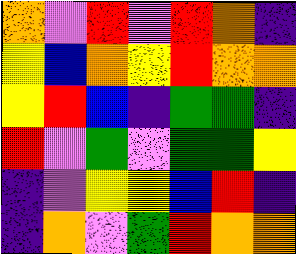[["orange", "violet", "red", "violet", "red", "orange", "indigo"], ["yellow", "blue", "orange", "yellow", "red", "orange", "orange"], ["yellow", "red", "blue", "indigo", "green", "green", "indigo"], ["red", "violet", "green", "violet", "green", "green", "yellow"], ["indigo", "violet", "yellow", "yellow", "blue", "red", "indigo"], ["indigo", "orange", "violet", "green", "red", "orange", "orange"]]